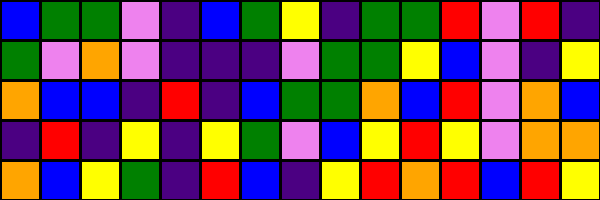[["blue", "green", "green", "violet", "indigo", "blue", "green", "yellow", "indigo", "green", "green", "red", "violet", "red", "indigo"], ["green", "violet", "orange", "violet", "indigo", "indigo", "indigo", "violet", "green", "green", "yellow", "blue", "violet", "indigo", "yellow"], ["orange", "blue", "blue", "indigo", "red", "indigo", "blue", "green", "green", "orange", "blue", "red", "violet", "orange", "blue"], ["indigo", "red", "indigo", "yellow", "indigo", "yellow", "green", "violet", "blue", "yellow", "red", "yellow", "violet", "orange", "orange"], ["orange", "blue", "yellow", "green", "indigo", "red", "blue", "indigo", "yellow", "red", "orange", "red", "blue", "red", "yellow"]]